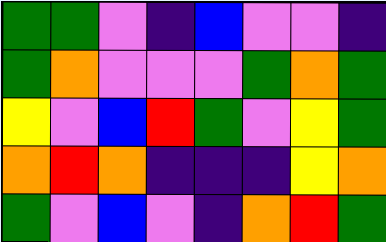[["green", "green", "violet", "indigo", "blue", "violet", "violet", "indigo"], ["green", "orange", "violet", "violet", "violet", "green", "orange", "green"], ["yellow", "violet", "blue", "red", "green", "violet", "yellow", "green"], ["orange", "red", "orange", "indigo", "indigo", "indigo", "yellow", "orange"], ["green", "violet", "blue", "violet", "indigo", "orange", "red", "green"]]